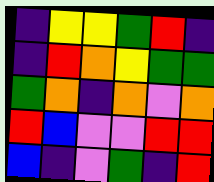[["indigo", "yellow", "yellow", "green", "red", "indigo"], ["indigo", "red", "orange", "yellow", "green", "green"], ["green", "orange", "indigo", "orange", "violet", "orange"], ["red", "blue", "violet", "violet", "red", "red"], ["blue", "indigo", "violet", "green", "indigo", "red"]]